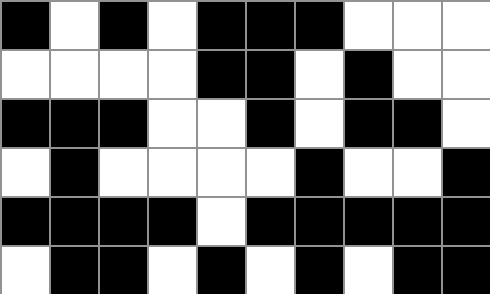[["black", "white", "black", "white", "black", "black", "black", "white", "white", "white"], ["white", "white", "white", "white", "black", "black", "white", "black", "white", "white"], ["black", "black", "black", "white", "white", "black", "white", "black", "black", "white"], ["white", "black", "white", "white", "white", "white", "black", "white", "white", "black"], ["black", "black", "black", "black", "white", "black", "black", "black", "black", "black"], ["white", "black", "black", "white", "black", "white", "black", "white", "black", "black"]]